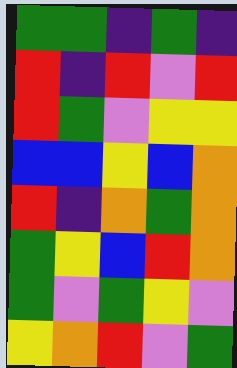[["green", "green", "indigo", "green", "indigo"], ["red", "indigo", "red", "violet", "red"], ["red", "green", "violet", "yellow", "yellow"], ["blue", "blue", "yellow", "blue", "orange"], ["red", "indigo", "orange", "green", "orange"], ["green", "yellow", "blue", "red", "orange"], ["green", "violet", "green", "yellow", "violet"], ["yellow", "orange", "red", "violet", "green"]]